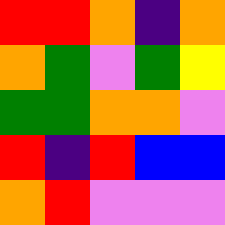[["red", "red", "orange", "indigo", "orange"], ["orange", "green", "violet", "green", "yellow"], ["green", "green", "orange", "orange", "violet"], ["red", "indigo", "red", "blue", "blue"], ["orange", "red", "violet", "violet", "violet"]]